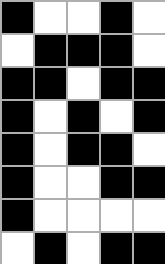[["black", "white", "white", "black", "white"], ["white", "black", "black", "black", "white"], ["black", "black", "white", "black", "black"], ["black", "white", "black", "white", "black"], ["black", "white", "black", "black", "white"], ["black", "white", "white", "black", "black"], ["black", "white", "white", "white", "white"], ["white", "black", "white", "black", "black"]]